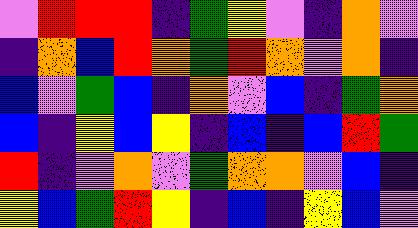[["violet", "red", "red", "red", "indigo", "green", "yellow", "violet", "indigo", "orange", "violet"], ["indigo", "orange", "blue", "red", "orange", "green", "red", "orange", "violet", "orange", "indigo"], ["blue", "violet", "green", "blue", "indigo", "orange", "violet", "blue", "indigo", "green", "orange"], ["blue", "indigo", "yellow", "blue", "yellow", "indigo", "blue", "indigo", "blue", "red", "green"], ["red", "indigo", "violet", "orange", "violet", "green", "orange", "orange", "violet", "blue", "indigo"], ["yellow", "blue", "green", "red", "yellow", "indigo", "blue", "indigo", "yellow", "blue", "violet"]]